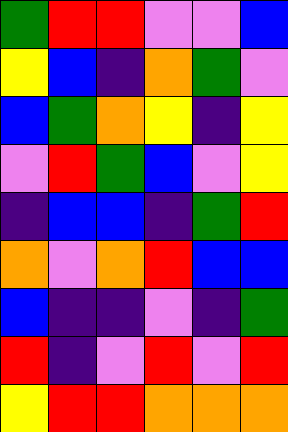[["green", "red", "red", "violet", "violet", "blue"], ["yellow", "blue", "indigo", "orange", "green", "violet"], ["blue", "green", "orange", "yellow", "indigo", "yellow"], ["violet", "red", "green", "blue", "violet", "yellow"], ["indigo", "blue", "blue", "indigo", "green", "red"], ["orange", "violet", "orange", "red", "blue", "blue"], ["blue", "indigo", "indigo", "violet", "indigo", "green"], ["red", "indigo", "violet", "red", "violet", "red"], ["yellow", "red", "red", "orange", "orange", "orange"]]